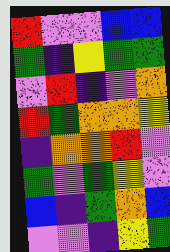[["red", "violet", "violet", "blue", "blue"], ["green", "indigo", "yellow", "green", "green"], ["violet", "red", "indigo", "violet", "orange"], ["red", "green", "orange", "orange", "yellow"], ["indigo", "orange", "orange", "red", "violet"], ["green", "violet", "green", "yellow", "violet"], ["blue", "indigo", "green", "orange", "blue"], ["violet", "violet", "indigo", "yellow", "green"]]